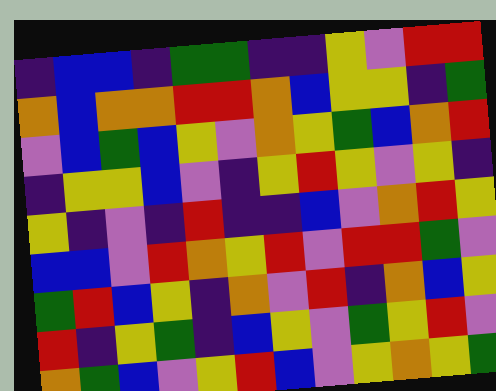[["indigo", "blue", "blue", "indigo", "green", "green", "indigo", "indigo", "yellow", "violet", "red", "red"], ["orange", "blue", "orange", "orange", "red", "red", "orange", "blue", "yellow", "yellow", "indigo", "green"], ["violet", "blue", "green", "blue", "yellow", "violet", "orange", "yellow", "green", "blue", "orange", "red"], ["indigo", "yellow", "yellow", "blue", "violet", "indigo", "yellow", "red", "yellow", "violet", "yellow", "indigo"], ["yellow", "indigo", "violet", "indigo", "red", "indigo", "indigo", "blue", "violet", "orange", "red", "yellow"], ["blue", "blue", "violet", "red", "orange", "yellow", "red", "violet", "red", "red", "green", "violet"], ["green", "red", "blue", "yellow", "indigo", "orange", "violet", "red", "indigo", "orange", "blue", "yellow"], ["red", "indigo", "yellow", "green", "indigo", "blue", "yellow", "violet", "green", "yellow", "red", "violet"], ["orange", "green", "blue", "violet", "yellow", "red", "blue", "violet", "yellow", "orange", "yellow", "green"]]